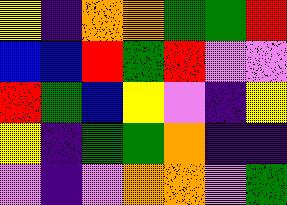[["yellow", "indigo", "orange", "orange", "green", "green", "red"], ["blue", "blue", "red", "green", "red", "violet", "violet"], ["red", "green", "blue", "yellow", "violet", "indigo", "yellow"], ["yellow", "indigo", "green", "green", "orange", "indigo", "indigo"], ["violet", "indigo", "violet", "orange", "orange", "violet", "green"]]